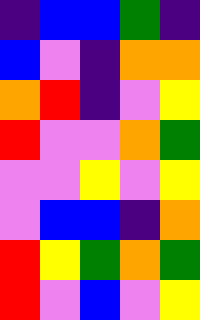[["indigo", "blue", "blue", "green", "indigo"], ["blue", "violet", "indigo", "orange", "orange"], ["orange", "red", "indigo", "violet", "yellow"], ["red", "violet", "violet", "orange", "green"], ["violet", "violet", "yellow", "violet", "yellow"], ["violet", "blue", "blue", "indigo", "orange"], ["red", "yellow", "green", "orange", "green"], ["red", "violet", "blue", "violet", "yellow"]]